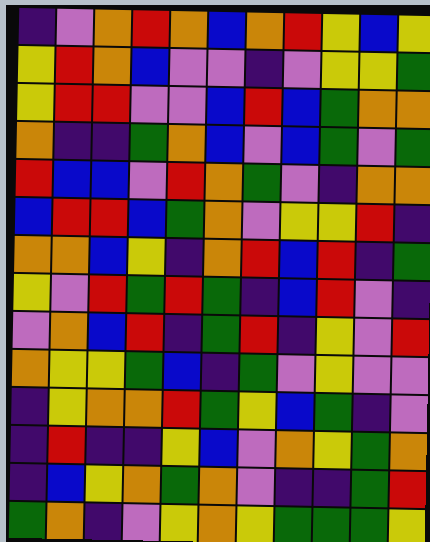[["indigo", "violet", "orange", "red", "orange", "blue", "orange", "red", "yellow", "blue", "yellow"], ["yellow", "red", "orange", "blue", "violet", "violet", "indigo", "violet", "yellow", "yellow", "green"], ["yellow", "red", "red", "violet", "violet", "blue", "red", "blue", "green", "orange", "orange"], ["orange", "indigo", "indigo", "green", "orange", "blue", "violet", "blue", "green", "violet", "green"], ["red", "blue", "blue", "violet", "red", "orange", "green", "violet", "indigo", "orange", "orange"], ["blue", "red", "red", "blue", "green", "orange", "violet", "yellow", "yellow", "red", "indigo"], ["orange", "orange", "blue", "yellow", "indigo", "orange", "red", "blue", "red", "indigo", "green"], ["yellow", "violet", "red", "green", "red", "green", "indigo", "blue", "red", "violet", "indigo"], ["violet", "orange", "blue", "red", "indigo", "green", "red", "indigo", "yellow", "violet", "red"], ["orange", "yellow", "yellow", "green", "blue", "indigo", "green", "violet", "yellow", "violet", "violet"], ["indigo", "yellow", "orange", "orange", "red", "green", "yellow", "blue", "green", "indigo", "violet"], ["indigo", "red", "indigo", "indigo", "yellow", "blue", "violet", "orange", "yellow", "green", "orange"], ["indigo", "blue", "yellow", "orange", "green", "orange", "violet", "indigo", "indigo", "green", "red"], ["green", "orange", "indigo", "violet", "yellow", "orange", "yellow", "green", "green", "green", "yellow"]]